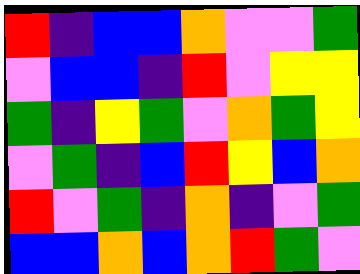[["red", "indigo", "blue", "blue", "orange", "violet", "violet", "green"], ["violet", "blue", "blue", "indigo", "red", "violet", "yellow", "yellow"], ["green", "indigo", "yellow", "green", "violet", "orange", "green", "yellow"], ["violet", "green", "indigo", "blue", "red", "yellow", "blue", "orange"], ["red", "violet", "green", "indigo", "orange", "indigo", "violet", "green"], ["blue", "blue", "orange", "blue", "orange", "red", "green", "violet"]]